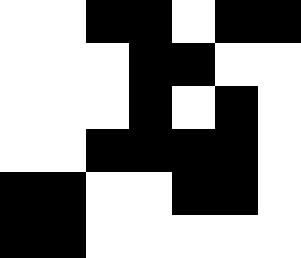[["white", "white", "black", "black", "white", "black", "black"], ["white", "white", "white", "black", "black", "white", "white"], ["white", "white", "white", "black", "white", "black", "white"], ["white", "white", "black", "black", "black", "black", "white"], ["black", "black", "white", "white", "black", "black", "white"], ["black", "black", "white", "white", "white", "white", "white"]]